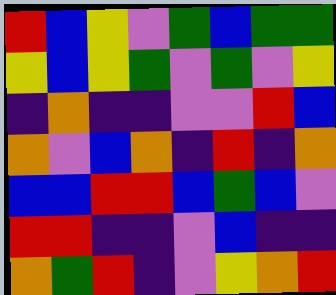[["red", "blue", "yellow", "violet", "green", "blue", "green", "green"], ["yellow", "blue", "yellow", "green", "violet", "green", "violet", "yellow"], ["indigo", "orange", "indigo", "indigo", "violet", "violet", "red", "blue"], ["orange", "violet", "blue", "orange", "indigo", "red", "indigo", "orange"], ["blue", "blue", "red", "red", "blue", "green", "blue", "violet"], ["red", "red", "indigo", "indigo", "violet", "blue", "indigo", "indigo"], ["orange", "green", "red", "indigo", "violet", "yellow", "orange", "red"]]